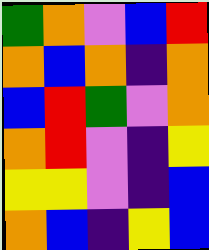[["green", "orange", "violet", "blue", "red"], ["orange", "blue", "orange", "indigo", "orange"], ["blue", "red", "green", "violet", "orange"], ["orange", "red", "violet", "indigo", "yellow"], ["yellow", "yellow", "violet", "indigo", "blue"], ["orange", "blue", "indigo", "yellow", "blue"]]